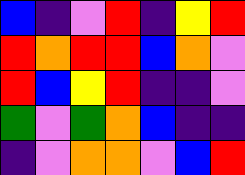[["blue", "indigo", "violet", "red", "indigo", "yellow", "red"], ["red", "orange", "red", "red", "blue", "orange", "violet"], ["red", "blue", "yellow", "red", "indigo", "indigo", "violet"], ["green", "violet", "green", "orange", "blue", "indigo", "indigo"], ["indigo", "violet", "orange", "orange", "violet", "blue", "red"]]